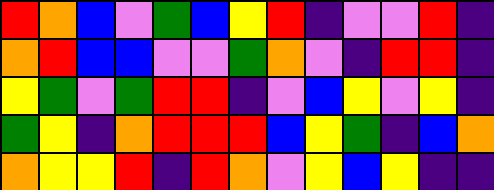[["red", "orange", "blue", "violet", "green", "blue", "yellow", "red", "indigo", "violet", "violet", "red", "indigo"], ["orange", "red", "blue", "blue", "violet", "violet", "green", "orange", "violet", "indigo", "red", "red", "indigo"], ["yellow", "green", "violet", "green", "red", "red", "indigo", "violet", "blue", "yellow", "violet", "yellow", "indigo"], ["green", "yellow", "indigo", "orange", "red", "red", "red", "blue", "yellow", "green", "indigo", "blue", "orange"], ["orange", "yellow", "yellow", "red", "indigo", "red", "orange", "violet", "yellow", "blue", "yellow", "indigo", "indigo"]]